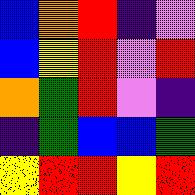[["blue", "orange", "red", "indigo", "violet"], ["blue", "yellow", "red", "violet", "red"], ["orange", "green", "red", "violet", "indigo"], ["indigo", "green", "blue", "blue", "green"], ["yellow", "red", "red", "yellow", "red"]]